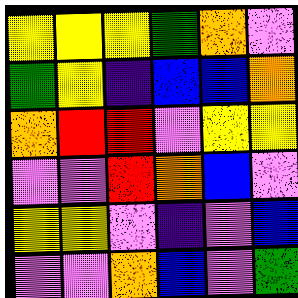[["yellow", "yellow", "yellow", "green", "orange", "violet"], ["green", "yellow", "indigo", "blue", "blue", "orange"], ["orange", "red", "red", "violet", "yellow", "yellow"], ["violet", "violet", "red", "orange", "blue", "violet"], ["yellow", "yellow", "violet", "indigo", "violet", "blue"], ["violet", "violet", "orange", "blue", "violet", "green"]]